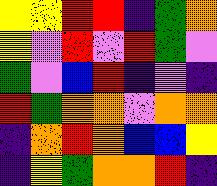[["yellow", "yellow", "red", "red", "indigo", "green", "orange"], ["yellow", "violet", "red", "violet", "red", "green", "violet"], ["green", "violet", "blue", "red", "indigo", "violet", "indigo"], ["red", "green", "orange", "orange", "violet", "orange", "orange"], ["indigo", "orange", "red", "orange", "blue", "blue", "yellow"], ["indigo", "yellow", "green", "orange", "orange", "red", "indigo"]]